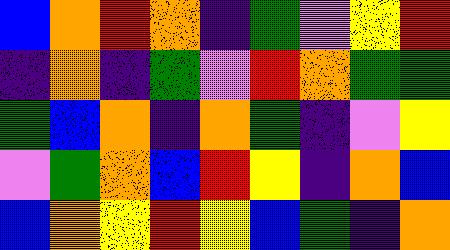[["blue", "orange", "red", "orange", "indigo", "green", "violet", "yellow", "red"], ["indigo", "orange", "indigo", "green", "violet", "red", "orange", "green", "green"], ["green", "blue", "orange", "indigo", "orange", "green", "indigo", "violet", "yellow"], ["violet", "green", "orange", "blue", "red", "yellow", "indigo", "orange", "blue"], ["blue", "orange", "yellow", "red", "yellow", "blue", "green", "indigo", "orange"]]